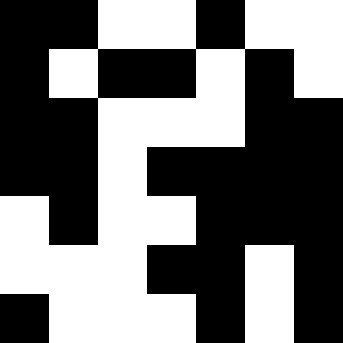[["black", "black", "white", "white", "black", "white", "white"], ["black", "white", "black", "black", "white", "black", "white"], ["black", "black", "white", "white", "white", "black", "black"], ["black", "black", "white", "black", "black", "black", "black"], ["white", "black", "white", "white", "black", "black", "black"], ["white", "white", "white", "black", "black", "white", "black"], ["black", "white", "white", "white", "black", "white", "black"]]